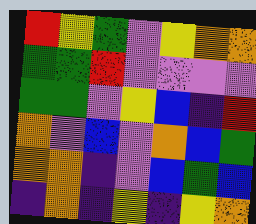[["red", "yellow", "green", "violet", "yellow", "orange", "orange"], ["green", "green", "red", "violet", "violet", "violet", "violet"], ["green", "green", "violet", "yellow", "blue", "indigo", "red"], ["orange", "violet", "blue", "violet", "orange", "blue", "green"], ["orange", "orange", "indigo", "violet", "blue", "green", "blue"], ["indigo", "orange", "indigo", "yellow", "indigo", "yellow", "orange"]]